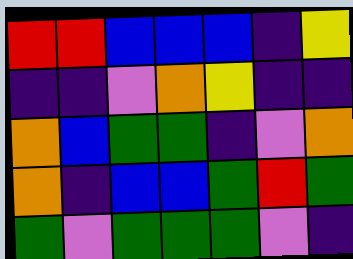[["red", "red", "blue", "blue", "blue", "indigo", "yellow"], ["indigo", "indigo", "violet", "orange", "yellow", "indigo", "indigo"], ["orange", "blue", "green", "green", "indigo", "violet", "orange"], ["orange", "indigo", "blue", "blue", "green", "red", "green"], ["green", "violet", "green", "green", "green", "violet", "indigo"]]